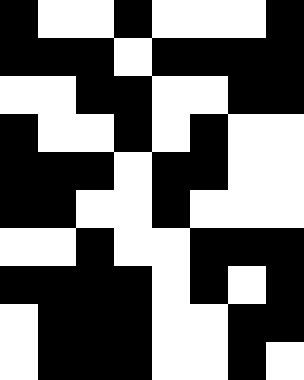[["black", "white", "white", "black", "white", "white", "white", "black"], ["black", "black", "black", "white", "black", "black", "black", "black"], ["white", "white", "black", "black", "white", "white", "black", "black"], ["black", "white", "white", "black", "white", "black", "white", "white"], ["black", "black", "black", "white", "black", "black", "white", "white"], ["black", "black", "white", "white", "black", "white", "white", "white"], ["white", "white", "black", "white", "white", "black", "black", "black"], ["black", "black", "black", "black", "white", "black", "white", "black"], ["white", "black", "black", "black", "white", "white", "black", "black"], ["white", "black", "black", "black", "white", "white", "black", "white"]]